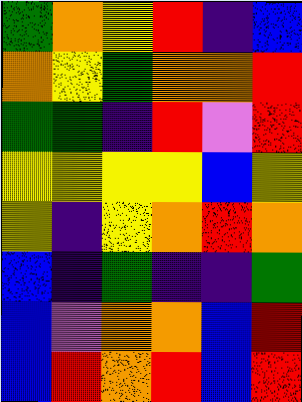[["green", "orange", "yellow", "red", "indigo", "blue"], ["orange", "yellow", "green", "orange", "orange", "red"], ["green", "green", "indigo", "red", "violet", "red"], ["yellow", "yellow", "yellow", "yellow", "blue", "yellow"], ["yellow", "indigo", "yellow", "orange", "red", "orange"], ["blue", "indigo", "green", "indigo", "indigo", "green"], ["blue", "violet", "orange", "orange", "blue", "red"], ["blue", "red", "orange", "red", "blue", "red"]]